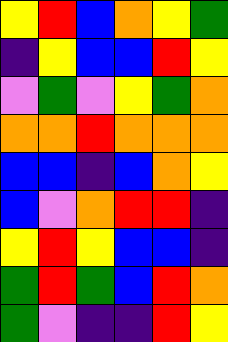[["yellow", "red", "blue", "orange", "yellow", "green"], ["indigo", "yellow", "blue", "blue", "red", "yellow"], ["violet", "green", "violet", "yellow", "green", "orange"], ["orange", "orange", "red", "orange", "orange", "orange"], ["blue", "blue", "indigo", "blue", "orange", "yellow"], ["blue", "violet", "orange", "red", "red", "indigo"], ["yellow", "red", "yellow", "blue", "blue", "indigo"], ["green", "red", "green", "blue", "red", "orange"], ["green", "violet", "indigo", "indigo", "red", "yellow"]]